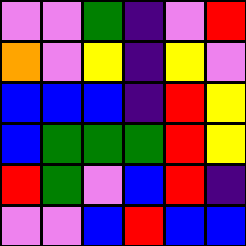[["violet", "violet", "green", "indigo", "violet", "red"], ["orange", "violet", "yellow", "indigo", "yellow", "violet"], ["blue", "blue", "blue", "indigo", "red", "yellow"], ["blue", "green", "green", "green", "red", "yellow"], ["red", "green", "violet", "blue", "red", "indigo"], ["violet", "violet", "blue", "red", "blue", "blue"]]